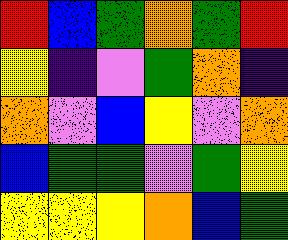[["red", "blue", "green", "orange", "green", "red"], ["yellow", "indigo", "violet", "green", "orange", "indigo"], ["orange", "violet", "blue", "yellow", "violet", "orange"], ["blue", "green", "green", "violet", "green", "yellow"], ["yellow", "yellow", "yellow", "orange", "blue", "green"]]